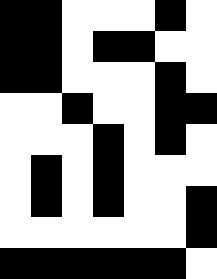[["black", "black", "white", "white", "white", "black", "white"], ["black", "black", "white", "black", "black", "white", "white"], ["black", "black", "white", "white", "white", "black", "white"], ["white", "white", "black", "white", "white", "black", "black"], ["white", "white", "white", "black", "white", "black", "white"], ["white", "black", "white", "black", "white", "white", "white"], ["white", "black", "white", "black", "white", "white", "black"], ["white", "white", "white", "white", "white", "white", "black"], ["black", "black", "black", "black", "black", "black", "white"]]